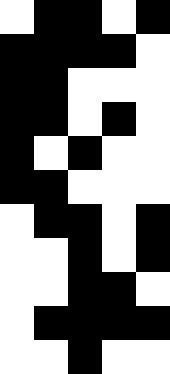[["white", "black", "black", "white", "black"], ["black", "black", "black", "black", "white"], ["black", "black", "white", "white", "white"], ["black", "black", "white", "black", "white"], ["black", "white", "black", "white", "white"], ["black", "black", "white", "white", "white"], ["white", "black", "black", "white", "black"], ["white", "white", "black", "white", "black"], ["white", "white", "black", "black", "white"], ["white", "black", "black", "black", "black"], ["white", "white", "black", "white", "white"]]